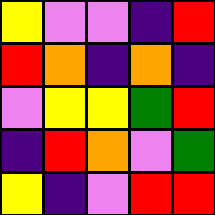[["yellow", "violet", "violet", "indigo", "red"], ["red", "orange", "indigo", "orange", "indigo"], ["violet", "yellow", "yellow", "green", "red"], ["indigo", "red", "orange", "violet", "green"], ["yellow", "indigo", "violet", "red", "red"]]